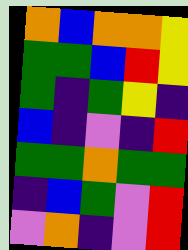[["orange", "blue", "orange", "orange", "yellow"], ["green", "green", "blue", "red", "yellow"], ["green", "indigo", "green", "yellow", "indigo"], ["blue", "indigo", "violet", "indigo", "red"], ["green", "green", "orange", "green", "green"], ["indigo", "blue", "green", "violet", "red"], ["violet", "orange", "indigo", "violet", "red"]]